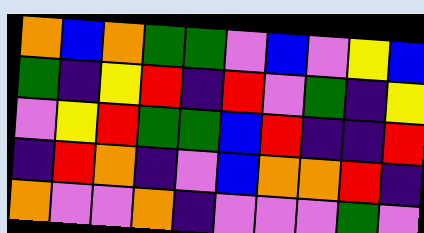[["orange", "blue", "orange", "green", "green", "violet", "blue", "violet", "yellow", "blue"], ["green", "indigo", "yellow", "red", "indigo", "red", "violet", "green", "indigo", "yellow"], ["violet", "yellow", "red", "green", "green", "blue", "red", "indigo", "indigo", "red"], ["indigo", "red", "orange", "indigo", "violet", "blue", "orange", "orange", "red", "indigo"], ["orange", "violet", "violet", "orange", "indigo", "violet", "violet", "violet", "green", "violet"]]